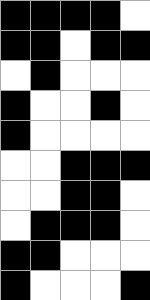[["black", "black", "black", "black", "white"], ["black", "black", "white", "black", "black"], ["white", "black", "white", "white", "white"], ["black", "white", "white", "black", "white"], ["black", "white", "white", "white", "white"], ["white", "white", "black", "black", "black"], ["white", "white", "black", "black", "white"], ["white", "black", "black", "black", "white"], ["black", "black", "white", "white", "white"], ["black", "white", "white", "white", "black"]]